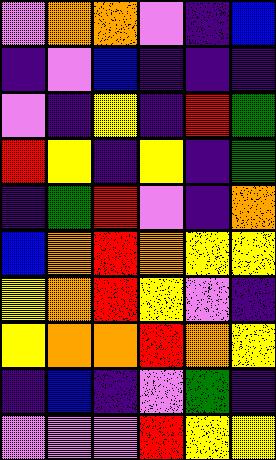[["violet", "orange", "orange", "violet", "indigo", "blue"], ["indigo", "violet", "blue", "indigo", "indigo", "indigo"], ["violet", "indigo", "yellow", "indigo", "red", "green"], ["red", "yellow", "indigo", "yellow", "indigo", "green"], ["indigo", "green", "red", "violet", "indigo", "orange"], ["blue", "orange", "red", "orange", "yellow", "yellow"], ["yellow", "orange", "red", "yellow", "violet", "indigo"], ["yellow", "orange", "orange", "red", "orange", "yellow"], ["indigo", "blue", "indigo", "violet", "green", "indigo"], ["violet", "violet", "violet", "red", "yellow", "yellow"]]